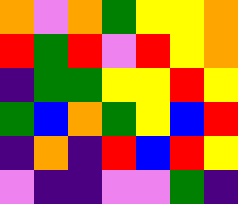[["orange", "violet", "orange", "green", "yellow", "yellow", "orange"], ["red", "green", "red", "violet", "red", "yellow", "orange"], ["indigo", "green", "green", "yellow", "yellow", "red", "yellow"], ["green", "blue", "orange", "green", "yellow", "blue", "red"], ["indigo", "orange", "indigo", "red", "blue", "red", "yellow"], ["violet", "indigo", "indigo", "violet", "violet", "green", "indigo"]]